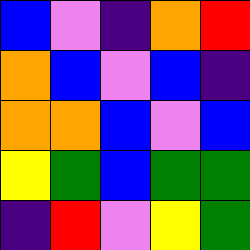[["blue", "violet", "indigo", "orange", "red"], ["orange", "blue", "violet", "blue", "indigo"], ["orange", "orange", "blue", "violet", "blue"], ["yellow", "green", "blue", "green", "green"], ["indigo", "red", "violet", "yellow", "green"]]